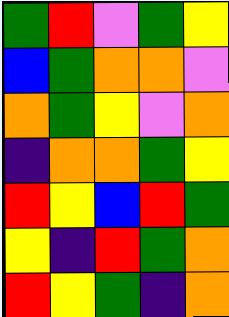[["green", "red", "violet", "green", "yellow"], ["blue", "green", "orange", "orange", "violet"], ["orange", "green", "yellow", "violet", "orange"], ["indigo", "orange", "orange", "green", "yellow"], ["red", "yellow", "blue", "red", "green"], ["yellow", "indigo", "red", "green", "orange"], ["red", "yellow", "green", "indigo", "orange"]]